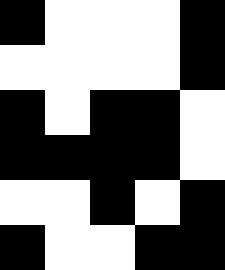[["black", "white", "white", "white", "black"], ["white", "white", "white", "white", "black"], ["black", "white", "black", "black", "white"], ["black", "black", "black", "black", "white"], ["white", "white", "black", "white", "black"], ["black", "white", "white", "black", "black"]]